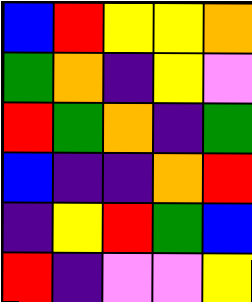[["blue", "red", "yellow", "yellow", "orange"], ["green", "orange", "indigo", "yellow", "violet"], ["red", "green", "orange", "indigo", "green"], ["blue", "indigo", "indigo", "orange", "red"], ["indigo", "yellow", "red", "green", "blue"], ["red", "indigo", "violet", "violet", "yellow"]]